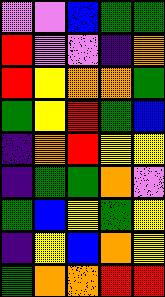[["violet", "violet", "blue", "green", "green"], ["red", "violet", "violet", "indigo", "orange"], ["red", "yellow", "orange", "orange", "green"], ["green", "yellow", "red", "green", "blue"], ["indigo", "orange", "red", "yellow", "yellow"], ["indigo", "green", "green", "orange", "violet"], ["green", "blue", "yellow", "green", "yellow"], ["indigo", "yellow", "blue", "orange", "yellow"], ["green", "orange", "orange", "red", "red"]]